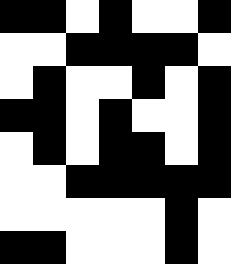[["black", "black", "white", "black", "white", "white", "black"], ["white", "white", "black", "black", "black", "black", "white"], ["white", "black", "white", "white", "black", "white", "black"], ["black", "black", "white", "black", "white", "white", "black"], ["white", "black", "white", "black", "black", "white", "black"], ["white", "white", "black", "black", "black", "black", "black"], ["white", "white", "white", "white", "white", "black", "white"], ["black", "black", "white", "white", "white", "black", "white"]]